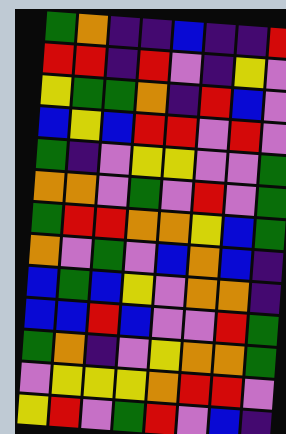[["green", "orange", "indigo", "indigo", "blue", "indigo", "indigo", "red"], ["red", "red", "indigo", "red", "violet", "indigo", "yellow", "violet"], ["yellow", "green", "green", "orange", "indigo", "red", "blue", "violet"], ["blue", "yellow", "blue", "red", "red", "violet", "red", "violet"], ["green", "indigo", "violet", "yellow", "yellow", "violet", "violet", "green"], ["orange", "orange", "violet", "green", "violet", "red", "violet", "green"], ["green", "red", "red", "orange", "orange", "yellow", "blue", "green"], ["orange", "violet", "green", "violet", "blue", "orange", "blue", "indigo"], ["blue", "green", "blue", "yellow", "violet", "orange", "orange", "indigo"], ["blue", "blue", "red", "blue", "violet", "violet", "red", "green"], ["green", "orange", "indigo", "violet", "yellow", "orange", "orange", "green"], ["violet", "yellow", "yellow", "yellow", "orange", "red", "red", "violet"], ["yellow", "red", "violet", "green", "red", "violet", "blue", "indigo"]]